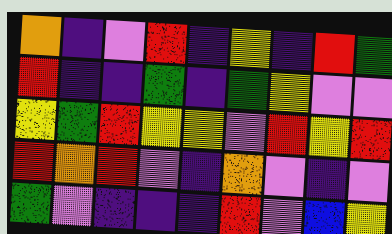[["orange", "indigo", "violet", "red", "indigo", "yellow", "indigo", "red", "green"], ["red", "indigo", "indigo", "green", "indigo", "green", "yellow", "violet", "violet"], ["yellow", "green", "red", "yellow", "yellow", "violet", "red", "yellow", "red"], ["red", "orange", "red", "violet", "indigo", "orange", "violet", "indigo", "violet"], ["green", "violet", "indigo", "indigo", "indigo", "red", "violet", "blue", "yellow"]]